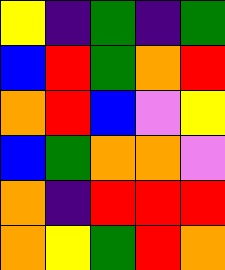[["yellow", "indigo", "green", "indigo", "green"], ["blue", "red", "green", "orange", "red"], ["orange", "red", "blue", "violet", "yellow"], ["blue", "green", "orange", "orange", "violet"], ["orange", "indigo", "red", "red", "red"], ["orange", "yellow", "green", "red", "orange"]]